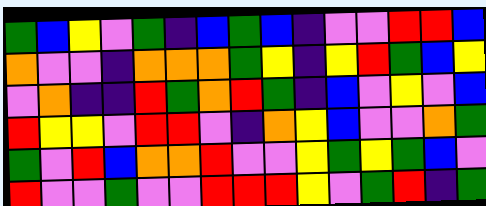[["green", "blue", "yellow", "violet", "green", "indigo", "blue", "green", "blue", "indigo", "violet", "violet", "red", "red", "blue"], ["orange", "violet", "violet", "indigo", "orange", "orange", "orange", "green", "yellow", "indigo", "yellow", "red", "green", "blue", "yellow"], ["violet", "orange", "indigo", "indigo", "red", "green", "orange", "red", "green", "indigo", "blue", "violet", "yellow", "violet", "blue"], ["red", "yellow", "yellow", "violet", "red", "red", "violet", "indigo", "orange", "yellow", "blue", "violet", "violet", "orange", "green"], ["green", "violet", "red", "blue", "orange", "orange", "red", "violet", "violet", "yellow", "green", "yellow", "green", "blue", "violet"], ["red", "violet", "violet", "green", "violet", "violet", "red", "red", "red", "yellow", "violet", "green", "red", "indigo", "green"]]